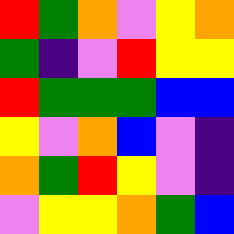[["red", "green", "orange", "violet", "yellow", "orange"], ["green", "indigo", "violet", "red", "yellow", "yellow"], ["red", "green", "green", "green", "blue", "blue"], ["yellow", "violet", "orange", "blue", "violet", "indigo"], ["orange", "green", "red", "yellow", "violet", "indigo"], ["violet", "yellow", "yellow", "orange", "green", "blue"]]